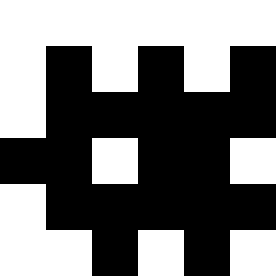[["white", "white", "white", "white", "white", "white"], ["white", "black", "white", "black", "white", "black"], ["white", "black", "black", "black", "black", "black"], ["black", "black", "white", "black", "black", "white"], ["white", "black", "black", "black", "black", "black"], ["white", "white", "black", "white", "black", "white"]]